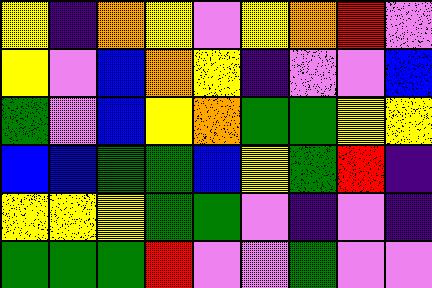[["yellow", "indigo", "orange", "yellow", "violet", "yellow", "orange", "red", "violet"], ["yellow", "violet", "blue", "orange", "yellow", "indigo", "violet", "violet", "blue"], ["green", "violet", "blue", "yellow", "orange", "green", "green", "yellow", "yellow"], ["blue", "blue", "green", "green", "blue", "yellow", "green", "red", "indigo"], ["yellow", "yellow", "yellow", "green", "green", "violet", "indigo", "violet", "indigo"], ["green", "green", "green", "red", "violet", "violet", "green", "violet", "violet"]]